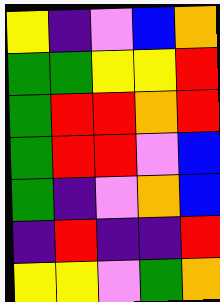[["yellow", "indigo", "violet", "blue", "orange"], ["green", "green", "yellow", "yellow", "red"], ["green", "red", "red", "orange", "red"], ["green", "red", "red", "violet", "blue"], ["green", "indigo", "violet", "orange", "blue"], ["indigo", "red", "indigo", "indigo", "red"], ["yellow", "yellow", "violet", "green", "orange"]]